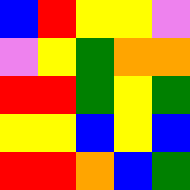[["blue", "red", "yellow", "yellow", "violet"], ["violet", "yellow", "green", "orange", "orange"], ["red", "red", "green", "yellow", "green"], ["yellow", "yellow", "blue", "yellow", "blue"], ["red", "red", "orange", "blue", "green"]]